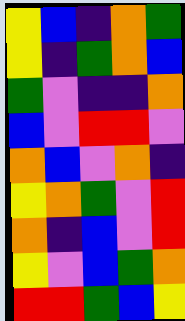[["yellow", "blue", "indigo", "orange", "green"], ["yellow", "indigo", "green", "orange", "blue"], ["green", "violet", "indigo", "indigo", "orange"], ["blue", "violet", "red", "red", "violet"], ["orange", "blue", "violet", "orange", "indigo"], ["yellow", "orange", "green", "violet", "red"], ["orange", "indigo", "blue", "violet", "red"], ["yellow", "violet", "blue", "green", "orange"], ["red", "red", "green", "blue", "yellow"]]